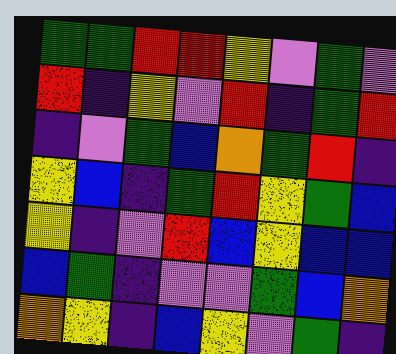[["green", "green", "red", "red", "yellow", "violet", "green", "violet"], ["red", "indigo", "yellow", "violet", "red", "indigo", "green", "red"], ["indigo", "violet", "green", "blue", "orange", "green", "red", "indigo"], ["yellow", "blue", "indigo", "green", "red", "yellow", "green", "blue"], ["yellow", "indigo", "violet", "red", "blue", "yellow", "blue", "blue"], ["blue", "green", "indigo", "violet", "violet", "green", "blue", "orange"], ["orange", "yellow", "indigo", "blue", "yellow", "violet", "green", "indigo"]]